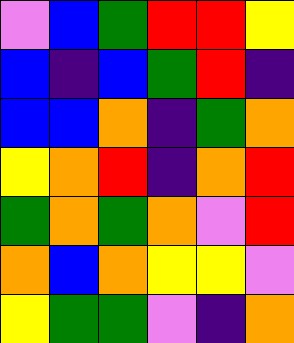[["violet", "blue", "green", "red", "red", "yellow"], ["blue", "indigo", "blue", "green", "red", "indigo"], ["blue", "blue", "orange", "indigo", "green", "orange"], ["yellow", "orange", "red", "indigo", "orange", "red"], ["green", "orange", "green", "orange", "violet", "red"], ["orange", "blue", "orange", "yellow", "yellow", "violet"], ["yellow", "green", "green", "violet", "indigo", "orange"]]